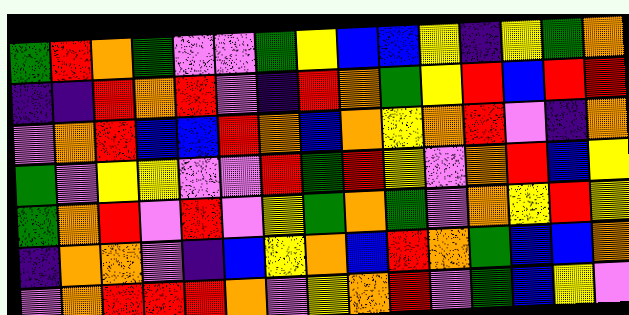[["green", "red", "orange", "green", "violet", "violet", "green", "yellow", "blue", "blue", "yellow", "indigo", "yellow", "green", "orange"], ["indigo", "indigo", "red", "orange", "red", "violet", "indigo", "red", "orange", "green", "yellow", "red", "blue", "red", "red"], ["violet", "orange", "red", "blue", "blue", "red", "orange", "blue", "orange", "yellow", "orange", "red", "violet", "indigo", "orange"], ["green", "violet", "yellow", "yellow", "violet", "violet", "red", "green", "red", "yellow", "violet", "orange", "red", "blue", "yellow"], ["green", "orange", "red", "violet", "red", "violet", "yellow", "green", "orange", "green", "violet", "orange", "yellow", "red", "yellow"], ["indigo", "orange", "orange", "violet", "indigo", "blue", "yellow", "orange", "blue", "red", "orange", "green", "blue", "blue", "orange"], ["violet", "orange", "red", "red", "red", "orange", "violet", "yellow", "orange", "red", "violet", "green", "blue", "yellow", "violet"]]